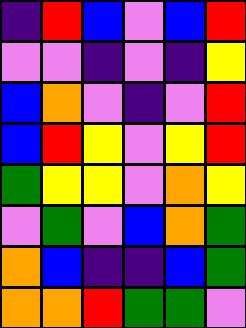[["indigo", "red", "blue", "violet", "blue", "red"], ["violet", "violet", "indigo", "violet", "indigo", "yellow"], ["blue", "orange", "violet", "indigo", "violet", "red"], ["blue", "red", "yellow", "violet", "yellow", "red"], ["green", "yellow", "yellow", "violet", "orange", "yellow"], ["violet", "green", "violet", "blue", "orange", "green"], ["orange", "blue", "indigo", "indigo", "blue", "green"], ["orange", "orange", "red", "green", "green", "violet"]]